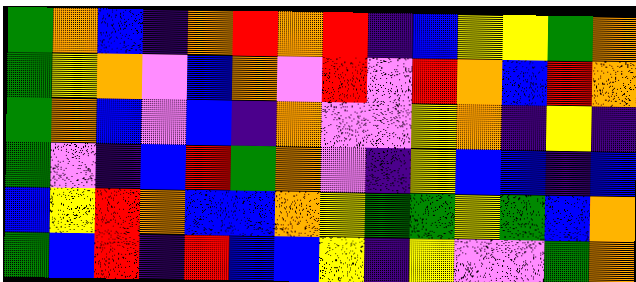[["green", "orange", "blue", "indigo", "orange", "red", "orange", "red", "indigo", "blue", "yellow", "yellow", "green", "orange"], ["green", "yellow", "orange", "violet", "blue", "orange", "violet", "red", "violet", "red", "orange", "blue", "red", "orange"], ["green", "orange", "blue", "violet", "blue", "indigo", "orange", "violet", "violet", "yellow", "orange", "indigo", "yellow", "indigo"], ["green", "violet", "indigo", "blue", "red", "green", "orange", "violet", "indigo", "yellow", "blue", "blue", "indigo", "blue"], ["blue", "yellow", "red", "orange", "blue", "blue", "orange", "yellow", "green", "green", "yellow", "green", "blue", "orange"], ["green", "blue", "red", "indigo", "red", "blue", "blue", "yellow", "indigo", "yellow", "violet", "violet", "green", "orange"]]